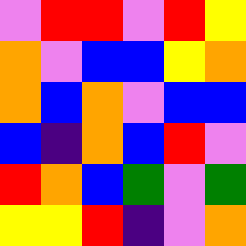[["violet", "red", "red", "violet", "red", "yellow"], ["orange", "violet", "blue", "blue", "yellow", "orange"], ["orange", "blue", "orange", "violet", "blue", "blue"], ["blue", "indigo", "orange", "blue", "red", "violet"], ["red", "orange", "blue", "green", "violet", "green"], ["yellow", "yellow", "red", "indigo", "violet", "orange"]]